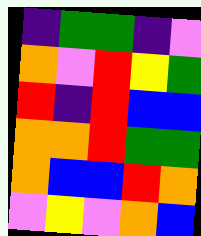[["indigo", "green", "green", "indigo", "violet"], ["orange", "violet", "red", "yellow", "green"], ["red", "indigo", "red", "blue", "blue"], ["orange", "orange", "red", "green", "green"], ["orange", "blue", "blue", "red", "orange"], ["violet", "yellow", "violet", "orange", "blue"]]